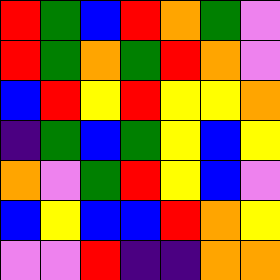[["red", "green", "blue", "red", "orange", "green", "violet"], ["red", "green", "orange", "green", "red", "orange", "violet"], ["blue", "red", "yellow", "red", "yellow", "yellow", "orange"], ["indigo", "green", "blue", "green", "yellow", "blue", "yellow"], ["orange", "violet", "green", "red", "yellow", "blue", "violet"], ["blue", "yellow", "blue", "blue", "red", "orange", "yellow"], ["violet", "violet", "red", "indigo", "indigo", "orange", "orange"]]